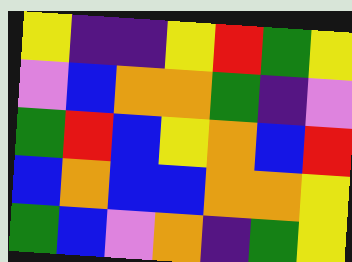[["yellow", "indigo", "indigo", "yellow", "red", "green", "yellow"], ["violet", "blue", "orange", "orange", "green", "indigo", "violet"], ["green", "red", "blue", "yellow", "orange", "blue", "red"], ["blue", "orange", "blue", "blue", "orange", "orange", "yellow"], ["green", "blue", "violet", "orange", "indigo", "green", "yellow"]]